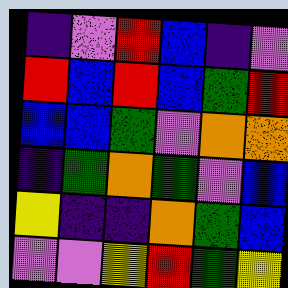[["indigo", "violet", "red", "blue", "indigo", "violet"], ["red", "blue", "red", "blue", "green", "red"], ["blue", "blue", "green", "violet", "orange", "orange"], ["indigo", "green", "orange", "green", "violet", "blue"], ["yellow", "indigo", "indigo", "orange", "green", "blue"], ["violet", "violet", "yellow", "red", "green", "yellow"]]